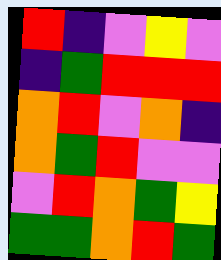[["red", "indigo", "violet", "yellow", "violet"], ["indigo", "green", "red", "red", "red"], ["orange", "red", "violet", "orange", "indigo"], ["orange", "green", "red", "violet", "violet"], ["violet", "red", "orange", "green", "yellow"], ["green", "green", "orange", "red", "green"]]